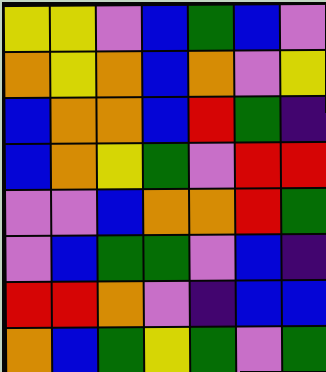[["yellow", "yellow", "violet", "blue", "green", "blue", "violet"], ["orange", "yellow", "orange", "blue", "orange", "violet", "yellow"], ["blue", "orange", "orange", "blue", "red", "green", "indigo"], ["blue", "orange", "yellow", "green", "violet", "red", "red"], ["violet", "violet", "blue", "orange", "orange", "red", "green"], ["violet", "blue", "green", "green", "violet", "blue", "indigo"], ["red", "red", "orange", "violet", "indigo", "blue", "blue"], ["orange", "blue", "green", "yellow", "green", "violet", "green"]]